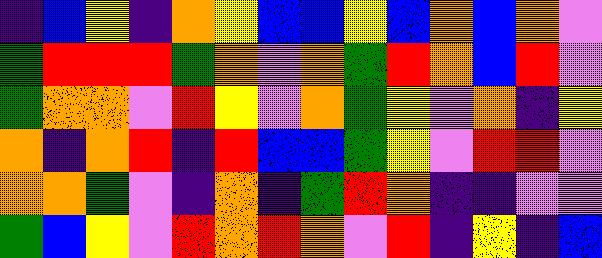[["indigo", "blue", "yellow", "indigo", "orange", "yellow", "blue", "blue", "yellow", "blue", "orange", "blue", "orange", "violet"], ["green", "red", "red", "red", "green", "orange", "violet", "orange", "green", "red", "orange", "blue", "red", "violet"], ["green", "orange", "orange", "violet", "red", "yellow", "violet", "orange", "green", "yellow", "violet", "orange", "indigo", "yellow"], ["orange", "indigo", "orange", "red", "indigo", "red", "blue", "blue", "green", "yellow", "violet", "red", "red", "violet"], ["orange", "orange", "green", "violet", "indigo", "orange", "indigo", "green", "red", "orange", "indigo", "indigo", "violet", "violet"], ["green", "blue", "yellow", "violet", "red", "orange", "red", "orange", "violet", "red", "indigo", "yellow", "indigo", "blue"]]